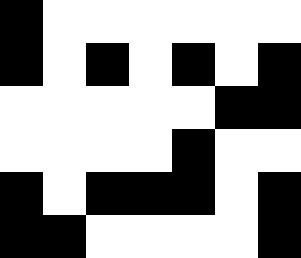[["black", "white", "white", "white", "white", "white", "white"], ["black", "white", "black", "white", "black", "white", "black"], ["white", "white", "white", "white", "white", "black", "black"], ["white", "white", "white", "white", "black", "white", "white"], ["black", "white", "black", "black", "black", "white", "black"], ["black", "black", "white", "white", "white", "white", "black"]]